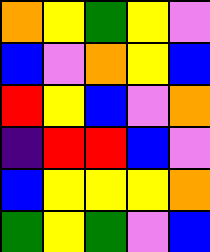[["orange", "yellow", "green", "yellow", "violet"], ["blue", "violet", "orange", "yellow", "blue"], ["red", "yellow", "blue", "violet", "orange"], ["indigo", "red", "red", "blue", "violet"], ["blue", "yellow", "yellow", "yellow", "orange"], ["green", "yellow", "green", "violet", "blue"]]